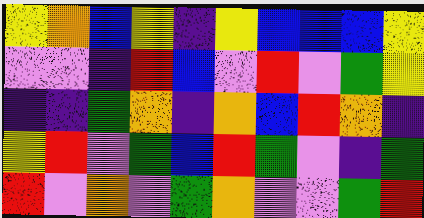[["yellow", "orange", "blue", "yellow", "indigo", "yellow", "blue", "blue", "blue", "yellow"], ["violet", "violet", "indigo", "red", "blue", "violet", "red", "violet", "green", "yellow"], ["indigo", "indigo", "green", "orange", "indigo", "orange", "blue", "red", "orange", "indigo"], ["yellow", "red", "violet", "green", "blue", "red", "green", "violet", "indigo", "green"], ["red", "violet", "orange", "violet", "green", "orange", "violet", "violet", "green", "red"]]